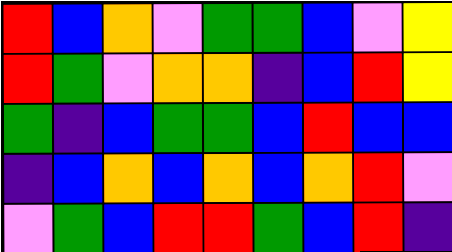[["red", "blue", "orange", "violet", "green", "green", "blue", "violet", "yellow"], ["red", "green", "violet", "orange", "orange", "indigo", "blue", "red", "yellow"], ["green", "indigo", "blue", "green", "green", "blue", "red", "blue", "blue"], ["indigo", "blue", "orange", "blue", "orange", "blue", "orange", "red", "violet"], ["violet", "green", "blue", "red", "red", "green", "blue", "red", "indigo"]]